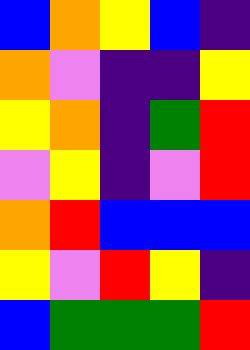[["blue", "orange", "yellow", "blue", "indigo"], ["orange", "violet", "indigo", "indigo", "yellow"], ["yellow", "orange", "indigo", "green", "red"], ["violet", "yellow", "indigo", "violet", "red"], ["orange", "red", "blue", "blue", "blue"], ["yellow", "violet", "red", "yellow", "indigo"], ["blue", "green", "green", "green", "red"]]